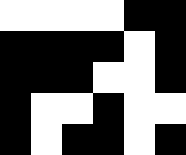[["white", "white", "white", "white", "black", "black"], ["black", "black", "black", "black", "white", "black"], ["black", "black", "black", "white", "white", "black"], ["black", "white", "white", "black", "white", "white"], ["black", "white", "black", "black", "white", "black"]]